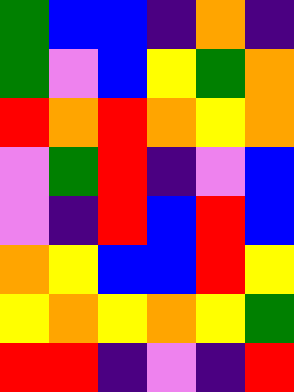[["green", "blue", "blue", "indigo", "orange", "indigo"], ["green", "violet", "blue", "yellow", "green", "orange"], ["red", "orange", "red", "orange", "yellow", "orange"], ["violet", "green", "red", "indigo", "violet", "blue"], ["violet", "indigo", "red", "blue", "red", "blue"], ["orange", "yellow", "blue", "blue", "red", "yellow"], ["yellow", "orange", "yellow", "orange", "yellow", "green"], ["red", "red", "indigo", "violet", "indigo", "red"]]